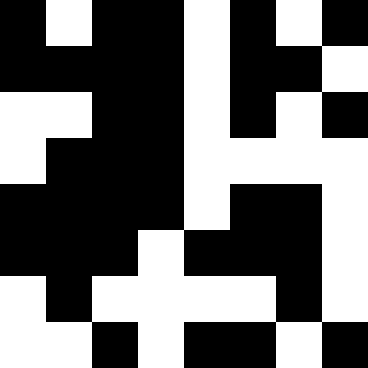[["black", "white", "black", "black", "white", "black", "white", "black"], ["black", "black", "black", "black", "white", "black", "black", "white"], ["white", "white", "black", "black", "white", "black", "white", "black"], ["white", "black", "black", "black", "white", "white", "white", "white"], ["black", "black", "black", "black", "white", "black", "black", "white"], ["black", "black", "black", "white", "black", "black", "black", "white"], ["white", "black", "white", "white", "white", "white", "black", "white"], ["white", "white", "black", "white", "black", "black", "white", "black"]]